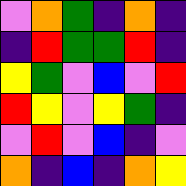[["violet", "orange", "green", "indigo", "orange", "indigo"], ["indigo", "red", "green", "green", "red", "indigo"], ["yellow", "green", "violet", "blue", "violet", "red"], ["red", "yellow", "violet", "yellow", "green", "indigo"], ["violet", "red", "violet", "blue", "indigo", "violet"], ["orange", "indigo", "blue", "indigo", "orange", "yellow"]]